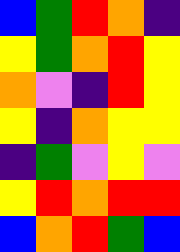[["blue", "green", "red", "orange", "indigo"], ["yellow", "green", "orange", "red", "yellow"], ["orange", "violet", "indigo", "red", "yellow"], ["yellow", "indigo", "orange", "yellow", "yellow"], ["indigo", "green", "violet", "yellow", "violet"], ["yellow", "red", "orange", "red", "red"], ["blue", "orange", "red", "green", "blue"]]